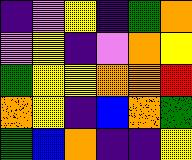[["indigo", "violet", "yellow", "indigo", "green", "orange"], ["violet", "yellow", "indigo", "violet", "orange", "yellow"], ["green", "yellow", "yellow", "orange", "orange", "red"], ["orange", "yellow", "indigo", "blue", "orange", "green"], ["green", "blue", "orange", "indigo", "indigo", "yellow"]]